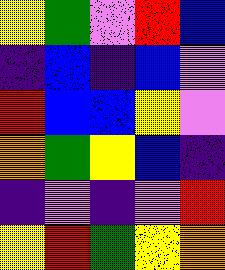[["yellow", "green", "violet", "red", "blue"], ["indigo", "blue", "indigo", "blue", "violet"], ["red", "blue", "blue", "yellow", "violet"], ["orange", "green", "yellow", "blue", "indigo"], ["indigo", "violet", "indigo", "violet", "red"], ["yellow", "red", "green", "yellow", "orange"]]